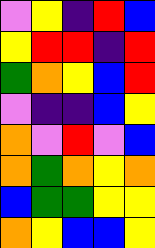[["violet", "yellow", "indigo", "red", "blue"], ["yellow", "red", "red", "indigo", "red"], ["green", "orange", "yellow", "blue", "red"], ["violet", "indigo", "indigo", "blue", "yellow"], ["orange", "violet", "red", "violet", "blue"], ["orange", "green", "orange", "yellow", "orange"], ["blue", "green", "green", "yellow", "yellow"], ["orange", "yellow", "blue", "blue", "yellow"]]